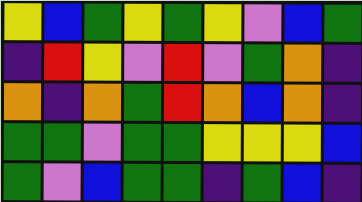[["yellow", "blue", "green", "yellow", "green", "yellow", "violet", "blue", "green"], ["indigo", "red", "yellow", "violet", "red", "violet", "green", "orange", "indigo"], ["orange", "indigo", "orange", "green", "red", "orange", "blue", "orange", "indigo"], ["green", "green", "violet", "green", "green", "yellow", "yellow", "yellow", "blue"], ["green", "violet", "blue", "green", "green", "indigo", "green", "blue", "indigo"]]